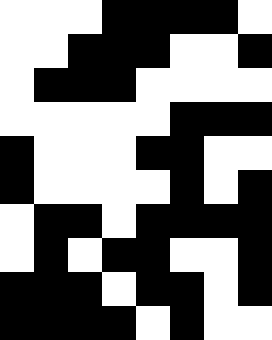[["white", "white", "white", "black", "black", "black", "black", "white"], ["white", "white", "black", "black", "black", "white", "white", "black"], ["white", "black", "black", "black", "white", "white", "white", "white"], ["white", "white", "white", "white", "white", "black", "black", "black"], ["black", "white", "white", "white", "black", "black", "white", "white"], ["black", "white", "white", "white", "white", "black", "white", "black"], ["white", "black", "black", "white", "black", "black", "black", "black"], ["white", "black", "white", "black", "black", "white", "white", "black"], ["black", "black", "black", "white", "black", "black", "white", "black"], ["black", "black", "black", "black", "white", "black", "white", "white"]]